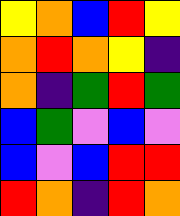[["yellow", "orange", "blue", "red", "yellow"], ["orange", "red", "orange", "yellow", "indigo"], ["orange", "indigo", "green", "red", "green"], ["blue", "green", "violet", "blue", "violet"], ["blue", "violet", "blue", "red", "red"], ["red", "orange", "indigo", "red", "orange"]]